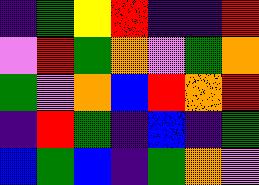[["indigo", "green", "yellow", "red", "indigo", "indigo", "red"], ["violet", "red", "green", "orange", "violet", "green", "orange"], ["green", "violet", "orange", "blue", "red", "orange", "red"], ["indigo", "red", "green", "indigo", "blue", "indigo", "green"], ["blue", "green", "blue", "indigo", "green", "orange", "violet"]]